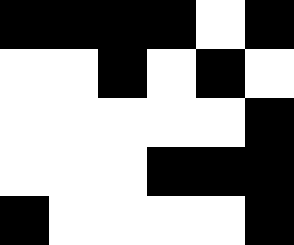[["black", "black", "black", "black", "white", "black"], ["white", "white", "black", "white", "black", "white"], ["white", "white", "white", "white", "white", "black"], ["white", "white", "white", "black", "black", "black"], ["black", "white", "white", "white", "white", "black"]]